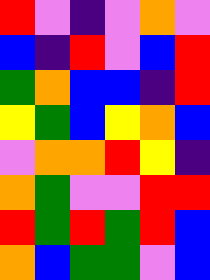[["red", "violet", "indigo", "violet", "orange", "violet"], ["blue", "indigo", "red", "violet", "blue", "red"], ["green", "orange", "blue", "blue", "indigo", "red"], ["yellow", "green", "blue", "yellow", "orange", "blue"], ["violet", "orange", "orange", "red", "yellow", "indigo"], ["orange", "green", "violet", "violet", "red", "red"], ["red", "green", "red", "green", "red", "blue"], ["orange", "blue", "green", "green", "violet", "blue"]]